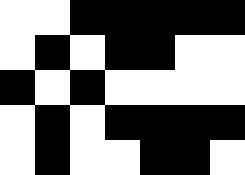[["white", "white", "black", "black", "black", "black", "black"], ["white", "black", "white", "black", "black", "white", "white"], ["black", "white", "black", "white", "white", "white", "white"], ["white", "black", "white", "black", "black", "black", "black"], ["white", "black", "white", "white", "black", "black", "white"]]